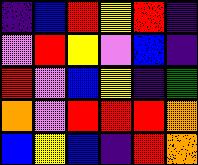[["indigo", "blue", "red", "yellow", "red", "indigo"], ["violet", "red", "yellow", "violet", "blue", "indigo"], ["red", "violet", "blue", "yellow", "indigo", "green"], ["orange", "violet", "red", "red", "red", "orange"], ["blue", "yellow", "blue", "indigo", "red", "orange"]]